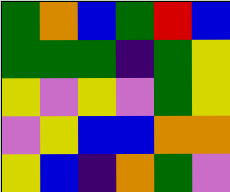[["green", "orange", "blue", "green", "red", "blue"], ["green", "green", "green", "indigo", "green", "yellow"], ["yellow", "violet", "yellow", "violet", "green", "yellow"], ["violet", "yellow", "blue", "blue", "orange", "orange"], ["yellow", "blue", "indigo", "orange", "green", "violet"]]